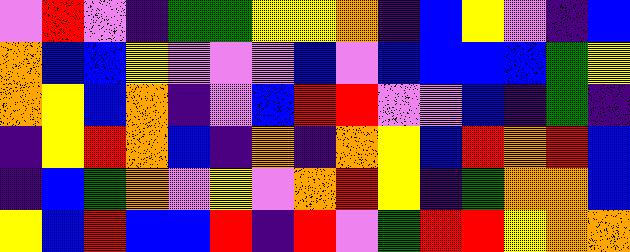[["violet", "red", "violet", "indigo", "green", "green", "yellow", "yellow", "orange", "indigo", "blue", "yellow", "violet", "indigo", "blue"], ["orange", "blue", "blue", "yellow", "violet", "violet", "violet", "blue", "violet", "blue", "blue", "blue", "blue", "green", "yellow"], ["orange", "yellow", "blue", "orange", "indigo", "violet", "blue", "red", "red", "violet", "violet", "blue", "indigo", "green", "indigo"], ["indigo", "yellow", "red", "orange", "blue", "indigo", "orange", "indigo", "orange", "yellow", "blue", "red", "orange", "red", "blue"], ["indigo", "blue", "green", "orange", "violet", "yellow", "violet", "orange", "red", "yellow", "indigo", "green", "orange", "orange", "blue"], ["yellow", "blue", "red", "blue", "blue", "red", "indigo", "red", "violet", "green", "red", "red", "yellow", "orange", "orange"]]